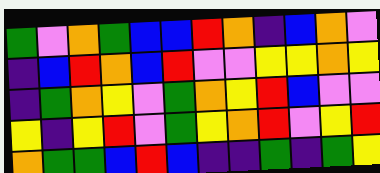[["green", "violet", "orange", "green", "blue", "blue", "red", "orange", "indigo", "blue", "orange", "violet"], ["indigo", "blue", "red", "orange", "blue", "red", "violet", "violet", "yellow", "yellow", "orange", "yellow"], ["indigo", "green", "orange", "yellow", "violet", "green", "orange", "yellow", "red", "blue", "violet", "violet"], ["yellow", "indigo", "yellow", "red", "violet", "green", "yellow", "orange", "red", "violet", "yellow", "red"], ["orange", "green", "green", "blue", "red", "blue", "indigo", "indigo", "green", "indigo", "green", "yellow"]]